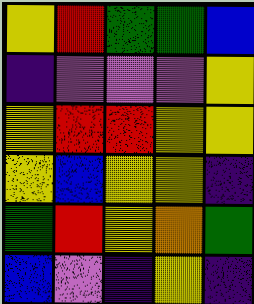[["yellow", "red", "green", "green", "blue"], ["indigo", "violet", "violet", "violet", "yellow"], ["yellow", "red", "red", "yellow", "yellow"], ["yellow", "blue", "yellow", "yellow", "indigo"], ["green", "red", "yellow", "orange", "green"], ["blue", "violet", "indigo", "yellow", "indigo"]]